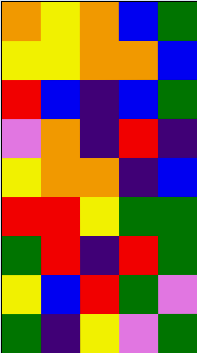[["orange", "yellow", "orange", "blue", "green"], ["yellow", "yellow", "orange", "orange", "blue"], ["red", "blue", "indigo", "blue", "green"], ["violet", "orange", "indigo", "red", "indigo"], ["yellow", "orange", "orange", "indigo", "blue"], ["red", "red", "yellow", "green", "green"], ["green", "red", "indigo", "red", "green"], ["yellow", "blue", "red", "green", "violet"], ["green", "indigo", "yellow", "violet", "green"]]